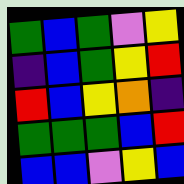[["green", "blue", "green", "violet", "yellow"], ["indigo", "blue", "green", "yellow", "red"], ["red", "blue", "yellow", "orange", "indigo"], ["green", "green", "green", "blue", "red"], ["blue", "blue", "violet", "yellow", "blue"]]